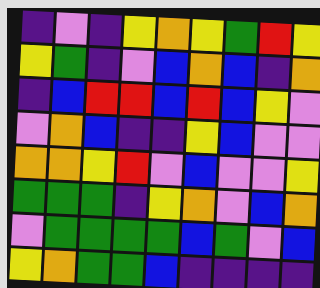[["indigo", "violet", "indigo", "yellow", "orange", "yellow", "green", "red", "yellow"], ["yellow", "green", "indigo", "violet", "blue", "orange", "blue", "indigo", "orange"], ["indigo", "blue", "red", "red", "blue", "red", "blue", "yellow", "violet"], ["violet", "orange", "blue", "indigo", "indigo", "yellow", "blue", "violet", "violet"], ["orange", "orange", "yellow", "red", "violet", "blue", "violet", "violet", "yellow"], ["green", "green", "green", "indigo", "yellow", "orange", "violet", "blue", "orange"], ["violet", "green", "green", "green", "green", "blue", "green", "violet", "blue"], ["yellow", "orange", "green", "green", "blue", "indigo", "indigo", "indigo", "indigo"]]